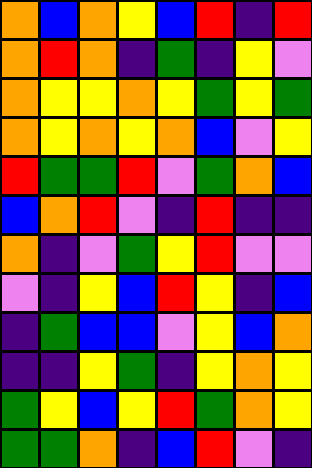[["orange", "blue", "orange", "yellow", "blue", "red", "indigo", "red"], ["orange", "red", "orange", "indigo", "green", "indigo", "yellow", "violet"], ["orange", "yellow", "yellow", "orange", "yellow", "green", "yellow", "green"], ["orange", "yellow", "orange", "yellow", "orange", "blue", "violet", "yellow"], ["red", "green", "green", "red", "violet", "green", "orange", "blue"], ["blue", "orange", "red", "violet", "indigo", "red", "indigo", "indigo"], ["orange", "indigo", "violet", "green", "yellow", "red", "violet", "violet"], ["violet", "indigo", "yellow", "blue", "red", "yellow", "indigo", "blue"], ["indigo", "green", "blue", "blue", "violet", "yellow", "blue", "orange"], ["indigo", "indigo", "yellow", "green", "indigo", "yellow", "orange", "yellow"], ["green", "yellow", "blue", "yellow", "red", "green", "orange", "yellow"], ["green", "green", "orange", "indigo", "blue", "red", "violet", "indigo"]]